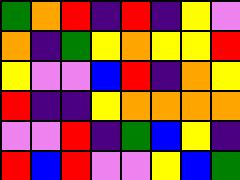[["green", "orange", "red", "indigo", "red", "indigo", "yellow", "violet"], ["orange", "indigo", "green", "yellow", "orange", "yellow", "yellow", "red"], ["yellow", "violet", "violet", "blue", "red", "indigo", "orange", "yellow"], ["red", "indigo", "indigo", "yellow", "orange", "orange", "orange", "orange"], ["violet", "violet", "red", "indigo", "green", "blue", "yellow", "indigo"], ["red", "blue", "red", "violet", "violet", "yellow", "blue", "green"]]